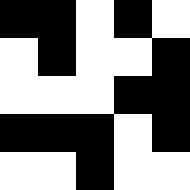[["black", "black", "white", "black", "white"], ["white", "black", "white", "white", "black"], ["white", "white", "white", "black", "black"], ["black", "black", "black", "white", "black"], ["white", "white", "black", "white", "white"]]